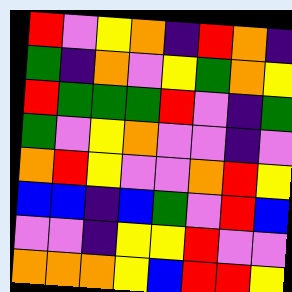[["red", "violet", "yellow", "orange", "indigo", "red", "orange", "indigo"], ["green", "indigo", "orange", "violet", "yellow", "green", "orange", "yellow"], ["red", "green", "green", "green", "red", "violet", "indigo", "green"], ["green", "violet", "yellow", "orange", "violet", "violet", "indigo", "violet"], ["orange", "red", "yellow", "violet", "violet", "orange", "red", "yellow"], ["blue", "blue", "indigo", "blue", "green", "violet", "red", "blue"], ["violet", "violet", "indigo", "yellow", "yellow", "red", "violet", "violet"], ["orange", "orange", "orange", "yellow", "blue", "red", "red", "yellow"]]